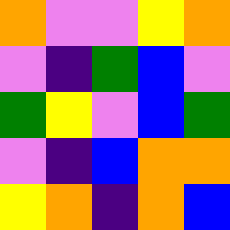[["orange", "violet", "violet", "yellow", "orange"], ["violet", "indigo", "green", "blue", "violet"], ["green", "yellow", "violet", "blue", "green"], ["violet", "indigo", "blue", "orange", "orange"], ["yellow", "orange", "indigo", "orange", "blue"]]